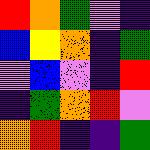[["red", "orange", "green", "violet", "indigo"], ["blue", "yellow", "orange", "indigo", "green"], ["violet", "blue", "violet", "indigo", "red"], ["indigo", "green", "orange", "red", "violet"], ["orange", "red", "indigo", "indigo", "green"]]